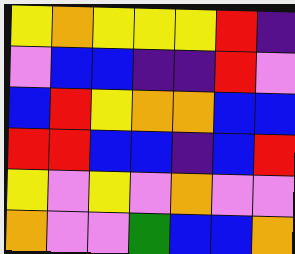[["yellow", "orange", "yellow", "yellow", "yellow", "red", "indigo"], ["violet", "blue", "blue", "indigo", "indigo", "red", "violet"], ["blue", "red", "yellow", "orange", "orange", "blue", "blue"], ["red", "red", "blue", "blue", "indigo", "blue", "red"], ["yellow", "violet", "yellow", "violet", "orange", "violet", "violet"], ["orange", "violet", "violet", "green", "blue", "blue", "orange"]]